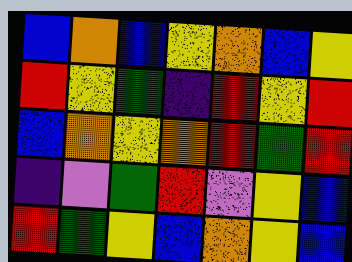[["blue", "orange", "blue", "yellow", "orange", "blue", "yellow"], ["red", "yellow", "green", "indigo", "red", "yellow", "red"], ["blue", "orange", "yellow", "orange", "red", "green", "red"], ["indigo", "violet", "green", "red", "violet", "yellow", "blue"], ["red", "green", "yellow", "blue", "orange", "yellow", "blue"]]